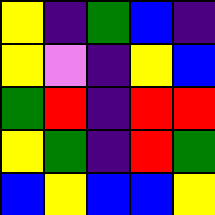[["yellow", "indigo", "green", "blue", "indigo"], ["yellow", "violet", "indigo", "yellow", "blue"], ["green", "red", "indigo", "red", "red"], ["yellow", "green", "indigo", "red", "green"], ["blue", "yellow", "blue", "blue", "yellow"]]